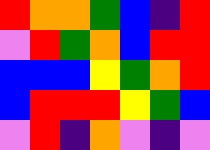[["red", "orange", "orange", "green", "blue", "indigo", "red"], ["violet", "red", "green", "orange", "blue", "red", "red"], ["blue", "blue", "blue", "yellow", "green", "orange", "red"], ["blue", "red", "red", "red", "yellow", "green", "blue"], ["violet", "red", "indigo", "orange", "violet", "indigo", "violet"]]